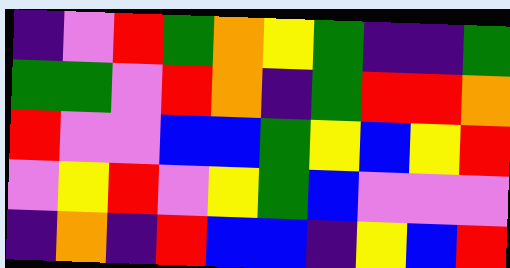[["indigo", "violet", "red", "green", "orange", "yellow", "green", "indigo", "indigo", "green"], ["green", "green", "violet", "red", "orange", "indigo", "green", "red", "red", "orange"], ["red", "violet", "violet", "blue", "blue", "green", "yellow", "blue", "yellow", "red"], ["violet", "yellow", "red", "violet", "yellow", "green", "blue", "violet", "violet", "violet"], ["indigo", "orange", "indigo", "red", "blue", "blue", "indigo", "yellow", "blue", "red"]]